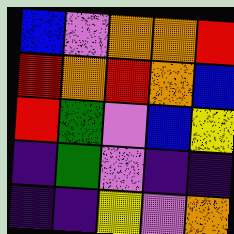[["blue", "violet", "orange", "orange", "red"], ["red", "orange", "red", "orange", "blue"], ["red", "green", "violet", "blue", "yellow"], ["indigo", "green", "violet", "indigo", "indigo"], ["indigo", "indigo", "yellow", "violet", "orange"]]